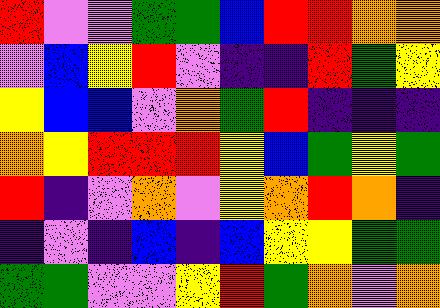[["red", "violet", "violet", "green", "green", "blue", "red", "red", "orange", "orange"], ["violet", "blue", "yellow", "red", "violet", "indigo", "indigo", "red", "green", "yellow"], ["yellow", "blue", "blue", "violet", "orange", "green", "red", "indigo", "indigo", "indigo"], ["orange", "yellow", "red", "red", "red", "yellow", "blue", "green", "yellow", "green"], ["red", "indigo", "violet", "orange", "violet", "yellow", "orange", "red", "orange", "indigo"], ["indigo", "violet", "indigo", "blue", "indigo", "blue", "yellow", "yellow", "green", "green"], ["green", "green", "violet", "violet", "yellow", "red", "green", "orange", "violet", "orange"]]